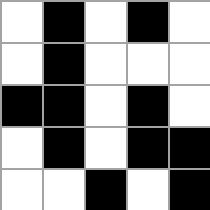[["white", "black", "white", "black", "white"], ["white", "black", "white", "white", "white"], ["black", "black", "white", "black", "white"], ["white", "black", "white", "black", "black"], ["white", "white", "black", "white", "black"]]